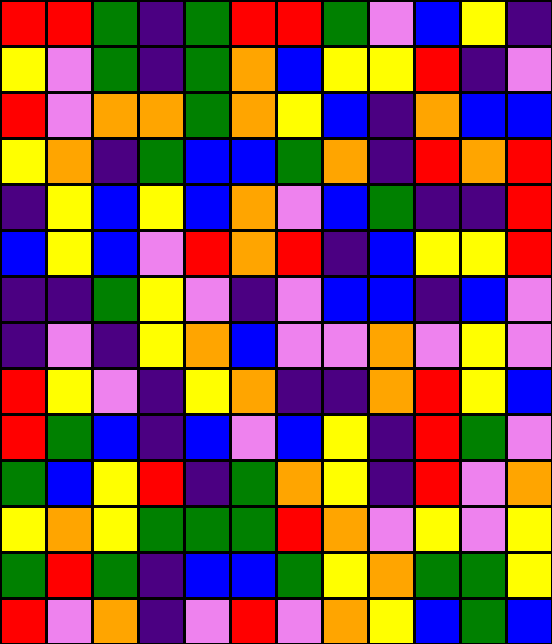[["red", "red", "green", "indigo", "green", "red", "red", "green", "violet", "blue", "yellow", "indigo"], ["yellow", "violet", "green", "indigo", "green", "orange", "blue", "yellow", "yellow", "red", "indigo", "violet"], ["red", "violet", "orange", "orange", "green", "orange", "yellow", "blue", "indigo", "orange", "blue", "blue"], ["yellow", "orange", "indigo", "green", "blue", "blue", "green", "orange", "indigo", "red", "orange", "red"], ["indigo", "yellow", "blue", "yellow", "blue", "orange", "violet", "blue", "green", "indigo", "indigo", "red"], ["blue", "yellow", "blue", "violet", "red", "orange", "red", "indigo", "blue", "yellow", "yellow", "red"], ["indigo", "indigo", "green", "yellow", "violet", "indigo", "violet", "blue", "blue", "indigo", "blue", "violet"], ["indigo", "violet", "indigo", "yellow", "orange", "blue", "violet", "violet", "orange", "violet", "yellow", "violet"], ["red", "yellow", "violet", "indigo", "yellow", "orange", "indigo", "indigo", "orange", "red", "yellow", "blue"], ["red", "green", "blue", "indigo", "blue", "violet", "blue", "yellow", "indigo", "red", "green", "violet"], ["green", "blue", "yellow", "red", "indigo", "green", "orange", "yellow", "indigo", "red", "violet", "orange"], ["yellow", "orange", "yellow", "green", "green", "green", "red", "orange", "violet", "yellow", "violet", "yellow"], ["green", "red", "green", "indigo", "blue", "blue", "green", "yellow", "orange", "green", "green", "yellow"], ["red", "violet", "orange", "indigo", "violet", "red", "violet", "orange", "yellow", "blue", "green", "blue"]]